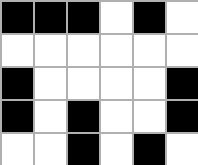[["black", "black", "black", "white", "black", "white"], ["white", "white", "white", "white", "white", "white"], ["black", "white", "white", "white", "white", "black"], ["black", "white", "black", "white", "white", "black"], ["white", "white", "black", "white", "black", "white"]]